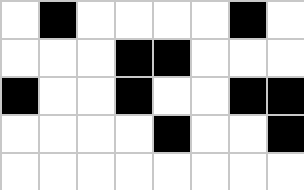[["white", "black", "white", "white", "white", "white", "black", "white"], ["white", "white", "white", "black", "black", "white", "white", "white"], ["black", "white", "white", "black", "white", "white", "black", "black"], ["white", "white", "white", "white", "black", "white", "white", "black"], ["white", "white", "white", "white", "white", "white", "white", "white"]]